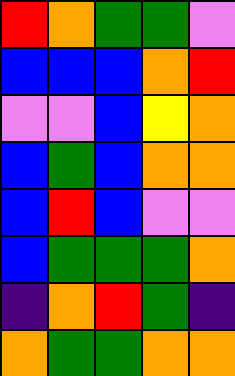[["red", "orange", "green", "green", "violet"], ["blue", "blue", "blue", "orange", "red"], ["violet", "violet", "blue", "yellow", "orange"], ["blue", "green", "blue", "orange", "orange"], ["blue", "red", "blue", "violet", "violet"], ["blue", "green", "green", "green", "orange"], ["indigo", "orange", "red", "green", "indigo"], ["orange", "green", "green", "orange", "orange"]]